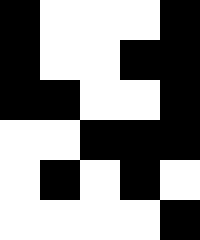[["black", "white", "white", "white", "black"], ["black", "white", "white", "black", "black"], ["black", "black", "white", "white", "black"], ["white", "white", "black", "black", "black"], ["white", "black", "white", "black", "white"], ["white", "white", "white", "white", "black"]]